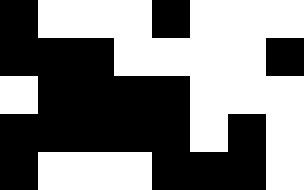[["black", "white", "white", "white", "black", "white", "white", "white"], ["black", "black", "black", "white", "white", "white", "white", "black"], ["white", "black", "black", "black", "black", "white", "white", "white"], ["black", "black", "black", "black", "black", "white", "black", "white"], ["black", "white", "white", "white", "black", "black", "black", "white"]]